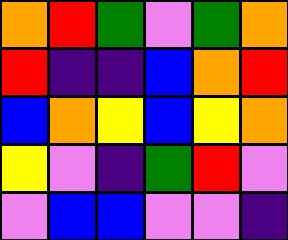[["orange", "red", "green", "violet", "green", "orange"], ["red", "indigo", "indigo", "blue", "orange", "red"], ["blue", "orange", "yellow", "blue", "yellow", "orange"], ["yellow", "violet", "indigo", "green", "red", "violet"], ["violet", "blue", "blue", "violet", "violet", "indigo"]]